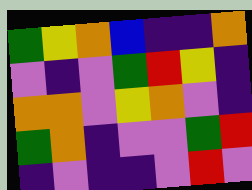[["green", "yellow", "orange", "blue", "indigo", "indigo", "orange"], ["violet", "indigo", "violet", "green", "red", "yellow", "indigo"], ["orange", "orange", "violet", "yellow", "orange", "violet", "indigo"], ["green", "orange", "indigo", "violet", "violet", "green", "red"], ["indigo", "violet", "indigo", "indigo", "violet", "red", "violet"]]